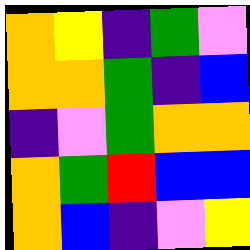[["orange", "yellow", "indigo", "green", "violet"], ["orange", "orange", "green", "indigo", "blue"], ["indigo", "violet", "green", "orange", "orange"], ["orange", "green", "red", "blue", "blue"], ["orange", "blue", "indigo", "violet", "yellow"]]